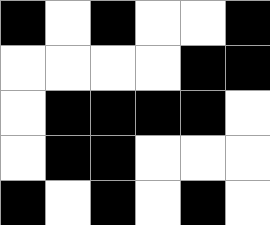[["black", "white", "black", "white", "white", "black"], ["white", "white", "white", "white", "black", "black"], ["white", "black", "black", "black", "black", "white"], ["white", "black", "black", "white", "white", "white"], ["black", "white", "black", "white", "black", "white"]]